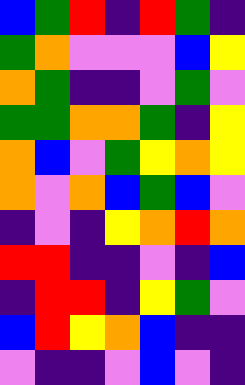[["blue", "green", "red", "indigo", "red", "green", "indigo"], ["green", "orange", "violet", "violet", "violet", "blue", "yellow"], ["orange", "green", "indigo", "indigo", "violet", "green", "violet"], ["green", "green", "orange", "orange", "green", "indigo", "yellow"], ["orange", "blue", "violet", "green", "yellow", "orange", "yellow"], ["orange", "violet", "orange", "blue", "green", "blue", "violet"], ["indigo", "violet", "indigo", "yellow", "orange", "red", "orange"], ["red", "red", "indigo", "indigo", "violet", "indigo", "blue"], ["indigo", "red", "red", "indigo", "yellow", "green", "violet"], ["blue", "red", "yellow", "orange", "blue", "indigo", "indigo"], ["violet", "indigo", "indigo", "violet", "blue", "violet", "indigo"]]